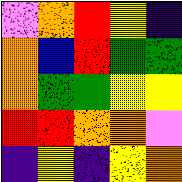[["violet", "orange", "red", "yellow", "indigo"], ["orange", "blue", "red", "green", "green"], ["orange", "green", "green", "yellow", "yellow"], ["red", "red", "orange", "orange", "violet"], ["indigo", "yellow", "indigo", "yellow", "orange"]]